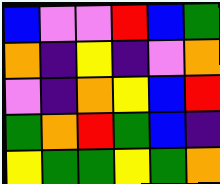[["blue", "violet", "violet", "red", "blue", "green"], ["orange", "indigo", "yellow", "indigo", "violet", "orange"], ["violet", "indigo", "orange", "yellow", "blue", "red"], ["green", "orange", "red", "green", "blue", "indigo"], ["yellow", "green", "green", "yellow", "green", "orange"]]